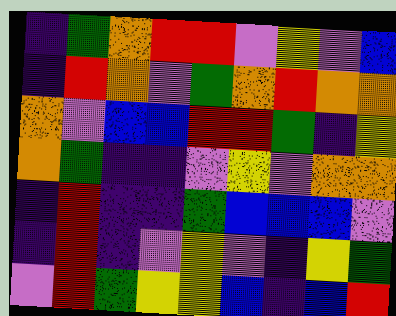[["indigo", "green", "orange", "red", "red", "violet", "yellow", "violet", "blue"], ["indigo", "red", "orange", "violet", "green", "orange", "red", "orange", "orange"], ["orange", "violet", "blue", "blue", "red", "red", "green", "indigo", "yellow"], ["orange", "green", "indigo", "indigo", "violet", "yellow", "violet", "orange", "orange"], ["indigo", "red", "indigo", "indigo", "green", "blue", "blue", "blue", "violet"], ["indigo", "red", "indigo", "violet", "yellow", "violet", "indigo", "yellow", "green"], ["violet", "red", "green", "yellow", "yellow", "blue", "indigo", "blue", "red"]]